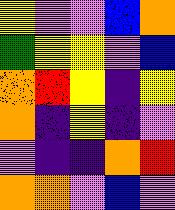[["yellow", "violet", "violet", "blue", "orange"], ["green", "yellow", "yellow", "violet", "blue"], ["orange", "red", "yellow", "indigo", "yellow"], ["orange", "indigo", "yellow", "indigo", "violet"], ["violet", "indigo", "indigo", "orange", "red"], ["orange", "orange", "violet", "blue", "violet"]]